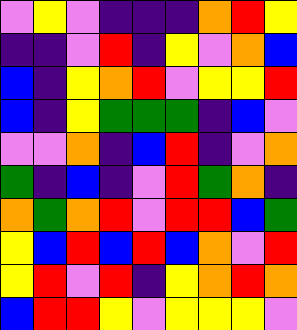[["violet", "yellow", "violet", "indigo", "indigo", "indigo", "orange", "red", "yellow"], ["indigo", "indigo", "violet", "red", "indigo", "yellow", "violet", "orange", "blue"], ["blue", "indigo", "yellow", "orange", "red", "violet", "yellow", "yellow", "red"], ["blue", "indigo", "yellow", "green", "green", "green", "indigo", "blue", "violet"], ["violet", "violet", "orange", "indigo", "blue", "red", "indigo", "violet", "orange"], ["green", "indigo", "blue", "indigo", "violet", "red", "green", "orange", "indigo"], ["orange", "green", "orange", "red", "violet", "red", "red", "blue", "green"], ["yellow", "blue", "red", "blue", "red", "blue", "orange", "violet", "red"], ["yellow", "red", "violet", "red", "indigo", "yellow", "orange", "red", "orange"], ["blue", "red", "red", "yellow", "violet", "yellow", "yellow", "yellow", "violet"]]